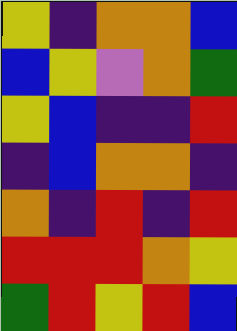[["yellow", "indigo", "orange", "orange", "blue"], ["blue", "yellow", "violet", "orange", "green"], ["yellow", "blue", "indigo", "indigo", "red"], ["indigo", "blue", "orange", "orange", "indigo"], ["orange", "indigo", "red", "indigo", "red"], ["red", "red", "red", "orange", "yellow"], ["green", "red", "yellow", "red", "blue"]]